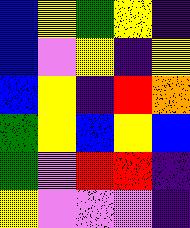[["blue", "yellow", "green", "yellow", "indigo"], ["blue", "violet", "yellow", "indigo", "yellow"], ["blue", "yellow", "indigo", "red", "orange"], ["green", "yellow", "blue", "yellow", "blue"], ["green", "violet", "red", "red", "indigo"], ["yellow", "violet", "violet", "violet", "indigo"]]